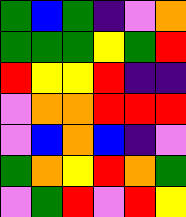[["green", "blue", "green", "indigo", "violet", "orange"], ["green", "green", "green", "yellow", "green", "red"], ["red", "yellow", "yellow", "red", "indigo", "indigo"], ["violet", "orange", "orange", "red", "red", "red"], ["violet", "blue", "orange", "blue", "indigo", "violet"], ["green", "orange", "yellow", "red", "orange", "green"], ["violet", "green", "red", "violet", "red", "yellow"]]